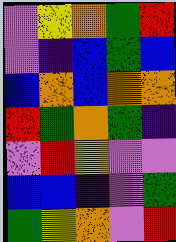[["violet", "yellow", "orange", "green", "red"], ["violet", "indigo", "blue", "green", "blue"], ["blue", "orange", "blue", "orange", "orange"], ["red", "green", "orange", "green", "indigo"], ["violet", "red", "yellow", "violet", "violet"], ["blue", "blue", "indigo", "violet", "green"], ["green", "yellow", "orange", "violet", "red"]]